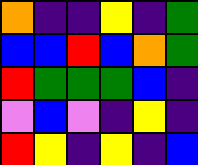[["orange", "indigo", "indigo", "yellow", "indigo", "green"], ["blue", "blue", "red", "blue", "orange", "green"], ["red", "green", "green", "green", "blue", "indigo"], ["violet", "blue", "violet", "indigo", "yellow", "indigo"], ["red", "yellow", "indigo", "yellow", "indigo", "blue"]]